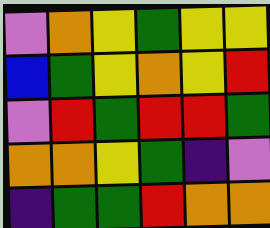[["violet", "orange", "yellow", "green", "yellow", "yellow"], ["blue", "green", "yellow", "orange", "yellow", "red"], ["violet", "red", "green", "red", "red", "green"], ["orange", "orange", "yellow", "green", "indigo", "violet"], ["indigo", "green", "green", "red", "orange", "orange"]]